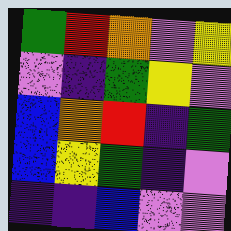[["green", "red", "orange", "violet", "yellow"], ["violet", "indigo", "green", "yellow", "violet"], ["blue", "orange", "red", "indigo", "green"], ["blue", "yellow", "green", "indigo", "violet"], ["indigo", "indigo", "blue", "violet", "violet"]]